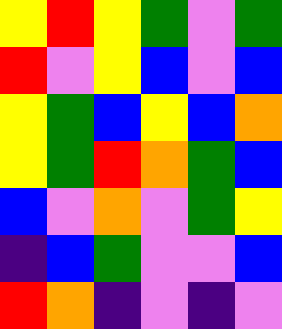[["yellow", "red", "yellow", "green", "violet", "green"], ["red", "violet", "yellow", "blue", "violet", "blue"], ["yellow", "green", "blue", "yellow", "blue", "orange"], ["yellow", "green", "red", "orange", "green", "blue"], ["blue", "violet", "orange", "violet", "green", "yellow"], ["indigo", "blue", "green", "violet", "violet", "blue"], ["red", "orange", "indigo", "violet", "indigo", "violet"]]